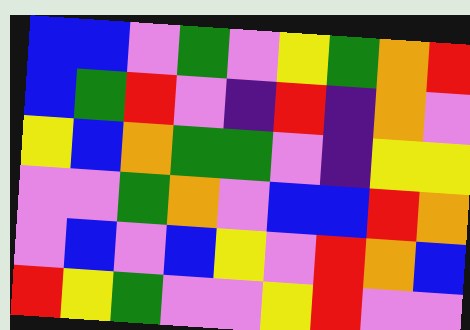[["blue", "blue", "violet", "green", "violet", "yellow", "green", "orange", "red"], ["blue", "green", "red", "violet", "indigo", "red", "indigo", "orange", "violet"], ["yellow", "blue", "orange", "green", "green", "violet", "indigo", "yellow", "yellow"], ["violet", "violet", "green", "orange", "violet", "blue", "blue", "red", "orange"], ["violet", "blue", "violet", "blue", "yellow", "violet", "red", "orange", "blue"], ["red", "yellow", "green", "violet", "violet", "yellow", "red", "violet", "violet"]]